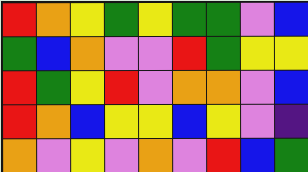[["red", "orange", "yellow", "green", "yellow", "green", "green", "violet", "blue"], ["green", "blue", "orange", "violet", "violet", "red", "green", "yellow", "yellow"], ["red", "green", "yellow", "red", "violet", "orange", "orange", "violet", "blue"], ["red", "orange", "blue", "yellow", "yellow", "blue", "yellow", "violet", "indigo"], ["orange", "violet", "yellow", "violet", "orange", "violet", "red", "blue", "green"]]